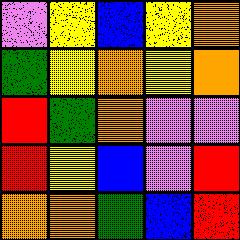[["violet", "yellow", "blue", "yellow", "orange"], ["green", "yellow", "orange", "yellow", "orange"], ["red", "green", "orange", "violet", "violet"], ["red", "yellow", "blue", "violet", "red"], ["orange", "orange", "green", "blue", "red"]]